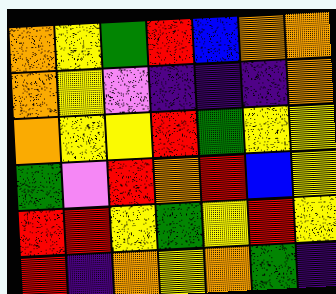[["orange", "yellow", "green", "red", "blue", "orange", "orange"], ["orange", "yellow", "violet", "indigo", "indigo", "indigo", "orange"], ["orange", "yellow", "yellow", "red", "green", "yellow", "yellow"], ["green", "violet", "red", "orange", "red", "blue", "yellow"], ["red", "red", "yellow", "green", "yellow", "red", "yellow"], ["red", "indigo", "orange", "yellow", "orange", "green", "indigo"]]